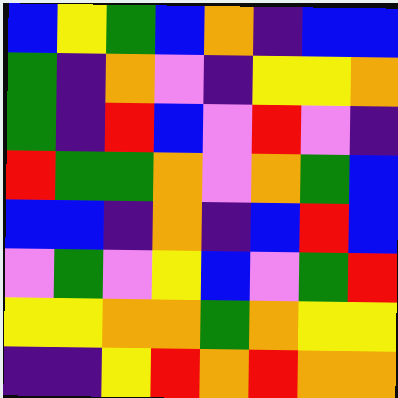[["blue", "yellow", "green", "blue", "orange", "indigo", "blue", "blue"], ["green", "indigo", "orange", "violet", "indigo", "yellow", "yellow", "orange"], ["green", "indigo", "red", "blue", "violet", "red", "violet", "indigo"], ["red", "green", "green", "orange", "violet", "orange", "green", "blue"], ["blue", "blue", "indigo", "orange", "indigo", "blue", "red", "blue"], ["violet", "green", "violet", "yellow", "blue", "violet", "green", "red"], ["yellow", "yellow", "orange", "orange", "green", "orange", "yellow", "yellow"], ["indigo", "indigo", "yellow", "red", "orange", "red", "orange", "orange"]]